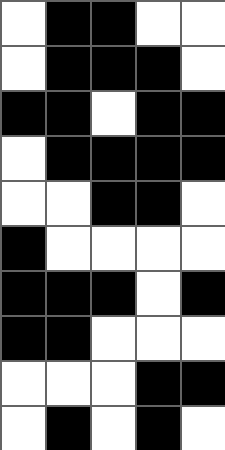[["white", "black", "black", "white", "white"], ["white", "black", "black", "black", "white"], ["black", "black", "white", "black", "black"], ["white", "black", "black", "black", "black"], ["white", "white", "black", "black", "white"], ["black", "white", "white", "white", "white"], ["black", "black", "black", "white", "black"], ["black", "black", "white", "white", "white"], ["white", "white", "white", "black", "black"], ["white", "black", "white", "black", "white"]]